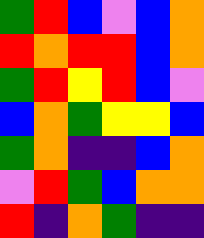[["green", "red", "blue", "violet", "blue", "orange"], ["red", "orange", "red", "red", "blue", "orange"], ["green", "red", "yellow", "red", "blue", "violet"], ["blue", "orange", "green", "yellow", "yellow", "blue"], ["green", "orange", "indigo", "indigo", "blue", "orange"], ["violet", "red", "green", "blue", "orange", "orange"], ["red", "indigo", "orange", "green", "indigo", "indigo"]]